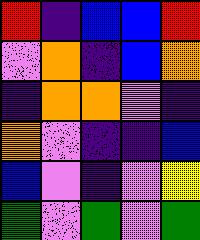[["red", "indigo", "blue", "blue", "red"], ["violet", "orange", "indigo", "blue", "orange"], ["indigo", "orange", "orange", "violet", "indigo"], ["orange", "violet", "indigo", "indigo", "blue"], ["blue", "violet", "indigo", "violet", "yellow"], ["green", "violet", "green", "violet", "green"]]